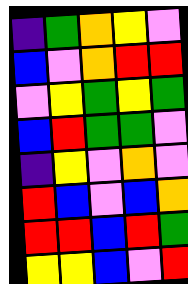[["indigo", "green", "orange", "yellow", "violet"], ["blue", "violet", "orange", "red", "red"], ["violet", "yellow", "green", "yellow", "green"], ["blue", "red", "green", "green", "violet"], ["indigo", "yellow", "violet", "orange", "violet"], ["red", "blue", "violet", "blue", "orange"], ["red", "red", "blue", "red", "green"], ["yellow", "yellow", "blue", "violet", "red"]]